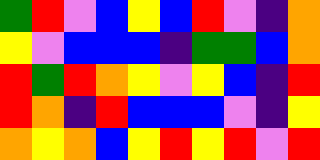[["green", "red", "violet", "blue", "yellow", "blue", "red", "violet", "indigo", "orange"], ["yellow", "violet", "blue", "blue", "blue", "indigo", "green", "green", "blue", "orange"], ["red", "green", "red", "orange", "yellow", "violet", "yellow", "blue", "indigo", "red"], ["red", "orange", "indigo", "red", "blue", "blue", "blue", "violet", "indigo", "yellow"], ["orange", "yellow", "orange", "blue", "yellow", "red", "yellow", "red", "violet", "red"]]